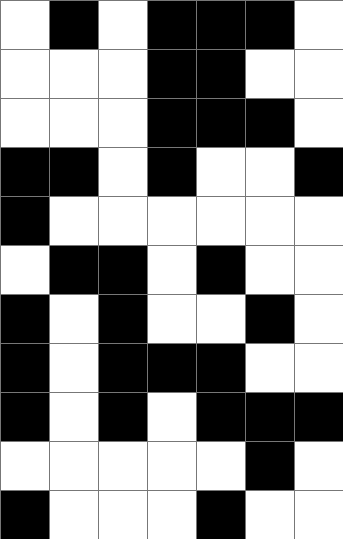[["white", "black", "white", "black", "black", "black", "white"], ["white", "white", "white", "black", "black", "white", "white"], ["white", "white", "white", "black", "black", "black", "white"], ["black", "black", "white", "black", "white", "white", "black"], ["black", "white", "white", "white", "white", "white", "white"], ["white", "black", "black", "white", "black", "white", "white"], ["black", "white", "black", "white", "white", "black", "white"], ["black", "white", "black", "black", "black", "white", "white"], ["black", "white", "black", "white", "black", "black", "black"], ["white", "white", "white", "white", "white", "black", "white"], ["black", "white", "white", "white", "black", "white", "white"]]